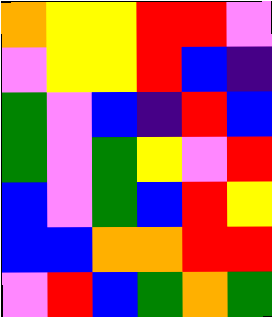[["orange", "yellow", "yellow", "red", "red", "violet"], ["violet", "yellow", "yellow", "red", "blue", "indigo"], ["green", "violet", "blue", "indigo", "red", "blue"], ["green", "violet", "green", "yellow", "violet", "red"], ["blue", "violet", "green", "blue", "red", "yellow"], ["blue", "blue", "orange", "orange", "red", "red"], ["violet", "red", "blue", "green", "orange", "green"]]